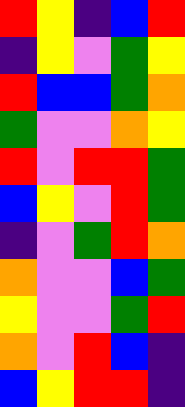[["red", "yellow", "indigo", "blue", "red"], ["indigo", "yellow", "violet", "green", "yellow"], ["red", "blue", "blue", "green", "orange"], ["green", "violet", "violet", "orange", "yellow"], ["red", "violet", "red", "red", "green"], ["blue", "yellow", "violet", "red", "green"], ["indigo", "violet", "green", "red", "orange"], ["orange", "violet", "violet", "blue", "green"], ["yellow", "violet", "violet", "green", "red"], ["orange", "violet", "red", "blue", "indigo"], ["blue", "yellow", "red", "red", "indigo"]]